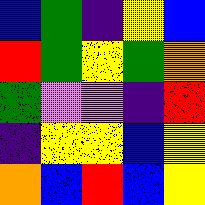[["blue", "green", "indigo", "yellow", "blue"], ["red", "green", "yellow", "green", "orange"], ["green", "violet", "violet", "indigo", "red"], ["indigo", "yellow", "yellow", "blue", "yellow"], ["orange", "blue", "red", "blue", "yellow"]]